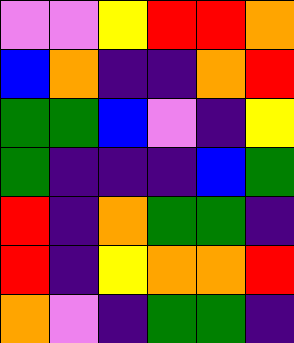[["violet", "violet", "yellow", "red", "red", "orange"], ["blue", "orange", "indigo", "indigo", "orange", "red"], ["green", "green", "blue", "violet", "indigo", "yellow"], ["green", "indigo", "indigo", "indigo", "blue", "green"], ["red", "indigo", "orange", "green", "green", "indigo"], ["red", "indigo", "yellow", "orange", "orange", "red"], ["orange", "violet", "indigo", "green", "green", "indigo"]]